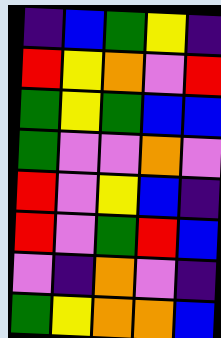[["indigo", "blue", "green", "yellow", "indigo"], ["red", "yellow", "orange", "violet", "red"], ["green", "yellow", "green", "blue", "blue"], ["green", "violet", "violet", "orange", "violet"], ["red", "violet", "yellow", "blue", "indigo"], ["red", "violet", "green", "red", "blue"], ["violet", "indigo", "orange", "violet", "indigo"], ["green", "yellow", "orange", "orange", "blue"]]